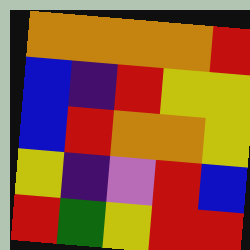[["orange", "orange", "orange", "orange", "red"], ["blue", "indigo", "red", "yellow", "yellow"], ["blue", "red", "orange", "orange", "yellow"], ["yellow", "indigo", "violet", "red", "blue"], ["red", "green", "yellow", "red", "red"]]